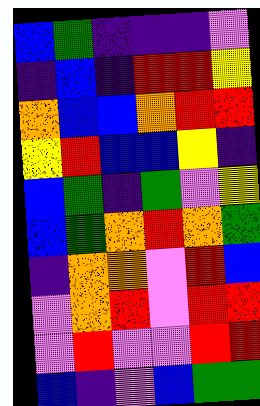[["blue", "green", "indigo", "indigo", "indigo", "violet"], ["indigo", "blue", "indigo", "red", "red", "yellow"], ["orange", "blue", "blue", "orange", "red", "red"], ["yellow", "red", "blue", "blue", "yellow", "indigo"], ["blue", "green", "indigo", "green", "violet", "yellow"], ["blue", "green", "orange", "red", "orange", "green"], ["indigo", "orange", "orange", "violet", "red", "blue"], ["violet", "orange", "red", "violet", "red", "red"], ["violet", "red", "violet", "violet", "red", "red"], ["blue", "indigo", "violet", "blue", "green", "green"]]